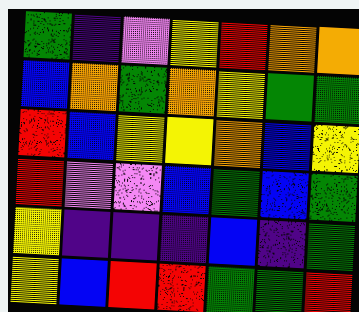[["green", "indigo", "violet", "yellow", "red", "orange", "orange"], ["blue", "orange", "green", "orange", "yellow", "green", "green"], ["red", "blue", "yellow", "yellow", "orange", "blue", "yellow"], ["red", "violet", "violet", "blue", "green", "blue", "green"], ["yellow", "indigo", "indigo", "indigo", "blue", "indigo", "green"], ["yellow", "blue", "red", "red", "green", "green", "red"]]